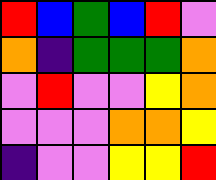[["red", "blue", "green", "blue", "red", "violet"], ["orange", "indigo", "green", "green", "green", "orange"], ["violet", "red", "violet", "violet", "yellow", "orange"], ["violet", "violet", "violet", "orange", "orange", "yellow"], ["indigo", "violet", "violet", "yellow", "yellow", "red"]]